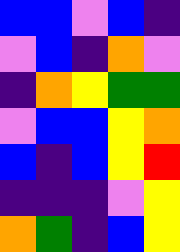[["blue", "blue", "violet", "blue", "indigo"], ["violet", "blue", "indigo", "orange", "violet"], ["indigo", "orange", "yellow", "green", "green"], ["violet", "blue", "blue", "yellow", "orange"], ["blue", "indigo", "blue", "yellow", "red"], ["indigo", "indigo", "indigo", "violet", "yellow"], ["orange", "green", "indigo", "blue", "yellow"]]